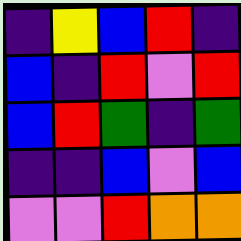[["indigo", "yellow", "blue", "red", "indigo"], ["blue", "indigo", "red", "violet", "red"], ["blue", "red", "green", "indigo", "green"], ["indigo", "indigo", "blue", "violet", "blue"], ["violet", "violet", "red", "orange", "orange"]]